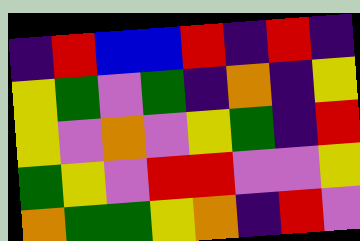[["indigo", "red", "blue", "blue", "red", "indigo", "red", "indigo"], ["yellow", "green", "violet", "green", "indigo", "orange", "indigo", "yellow"], ["yellow", "violet", "orange", "violet", "yellow", "green", "indigo", "red"], ["green", "yellow", "violet", "red", "red", "violet", "violet", "yellow"], ["orange", "green", "green", "yellow", "orange", "indigo", "red", "violet"]]